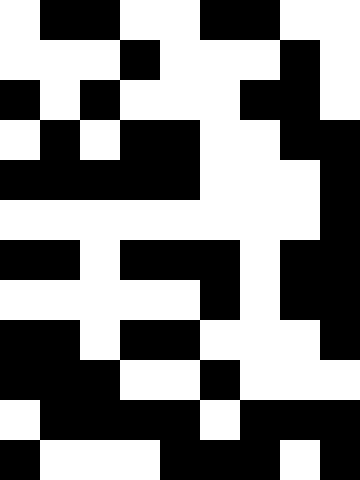[["white", "black", "black", "white", "white", "black", "black", "white", "white"], ["white", "white", "white", "black", "white", "white", "white", "black", "white"], ["black", "white", "black", "white", "white", "white", "black", "black", "white"], ["white", "black", "white", "black", "black", "white", "white", "black", "black"], ["black", "black", "black", "black", "black", "white", "white", "white", "black"], ["white", "white", "white", "white", "white", "white", "white", "white", "black"], ["black", "black", "white", "black", "black", "black", "white", "black", "black"], ["white", "white", "white", "white", "white", "black", "white", "black", "black"], ["black", "black", "white", "black", "black", "white", "white", "white", "black"], ["black", "black", "black", "white", "white", "black", "white", "white", "white"], ["white", "black", "black", "black", "black", "white", "black", "black", "black"], ["black", "white", "white", "white", "black", "black", "black", "white", "black"]]